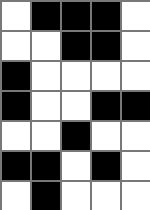[["white", "black", "black", "black", "white"], ["white", "white", "black", "black", "white"], ["black", "white", "white", "white", "white"], ["black", "white", "white", "black", "black"], ["white", "white", "black", "white", "white"], ["black", "black", "white", "black", "white"], ["white", "black", "white", "white", "white"]]